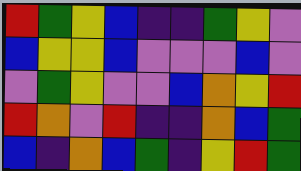[["red", "green", "yellow", "blue", "indigo", "indigo", "green", "yellow", "violet"], ["blue", "yellow", "yellow", "blue", "violet", "violet", "violet", "blue", "violet"], ["violet", "green", "yellow", "violet", "violet", "blue", "orange", "yellow", "red"], ["red", "orange", "violet", "red", "indigo", "indigo", "orange", "blue", "green"], ["blue", "indigo", "orange", "blue", "green", "indigo", "yellow", "red", "green"]]